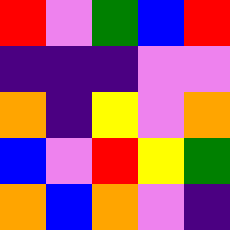[["red", "violet", "green", "blue", "red"], ["indigo", "indigo", "indigo", "violet", "violet"], ["orange", "indigo", "yellow", "violet", "orange"], ["blue", "violet", "red", "yellow", "green"], ["orange", "blue", "orange", "violet", "indigo"]]